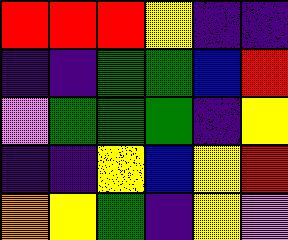[["red", "red", "red", "yellow", "indigo", "indigo"], ["indigo", "indigo", "green", "green", "blue", "red"], ["violet", "green", "green", "green", "indigo", "yellow"], ["indigo", "indigo", "yellow", "blue", "yellow", "red"], ["orange", "yellow", "green", "indigo", "yellow", "violet"]]